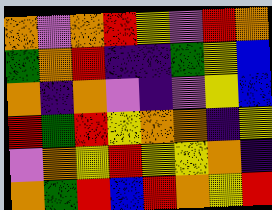[["orange", "violet", "orange", "red", "yellow", "violet", "red", "orange"], ["green", "orange", "red", "indigo", "indigo", "green", "yellow", "blue"], ["orange", "indigo", "orange", "violet", "indigo", "violet", "yellow", "blue"], ["red", "green", "red", "yellow", "orange", "orange", "indigo", "yellow"], ["violet", "orange", "yellow", "red", "yellow", "yellow", "orange", "indigo"], ["orange", "green", "red", "blue", "red", "orange", "yellow", "red"]]